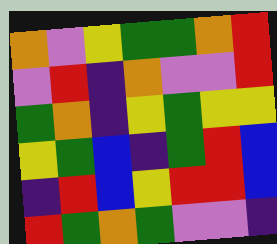[["orange", "violet", "yellow", "green", "green", "orange", "red"], ["violet", "red", "indigo", "orange", "violet", "violet", "red"], ["green", "orange", "indigo", "yellow", "green", "yellow", "yellow"], ["yellow", "green", "blue", "indigo", "green", "red", "blue"], ["indigo", "red", "blue", "yellow", "red", "red", "blue"], ["red", "green", "orange", "green", "violet", "violet", "indigo"]]